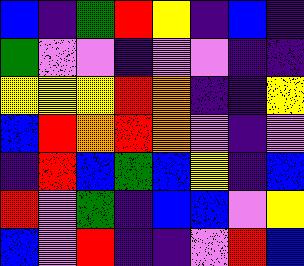[["blue", "indigo", "green", "red", "yellow", "indigo", "blue", "indigo"], ["green", "violet", "violet", "indigo", "violet", "violet", "indigo", "indigo"], ["yellow", "yellow", "yellow", "red", "orange", "indigo", "indigo", "yellow"], ["blue", "red", "orange", "red", "orange", "violet", "indigo", "violet"], ["indigo", "red", "blue", "green", "blue", "yellow", "indigo", "blue"], ["red", "violet", "green", "indigo", "blue", "blue", "violet", "yellow"], ["blue", "violet", "red", "indigo", "indigo", "violet", "red", "blue"]]